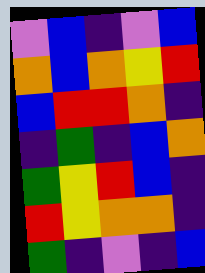[["violet", "blue", "indigo", "violet", "blue"], ["orange", "blue", "orange", "yellow", "red"], ["blue", "red", "red", "orange", "indigo"], ["indigo", "green", "indigo", "blue", "orange"], ["green", "yellow", "red", "blue", "indigo"], ["red", "yellow", "orange", "orange", "indigo"], ["green", "indigo", "violet", "indigo", "blue"]]